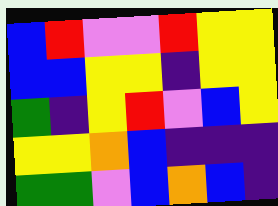[["blue", "red", "violet", "violet", "red", "yellow", "yellow"], ["blue", "blue", "yellow", "yellow", "indigo", "yellow", "yellow"], ["green", "indigo", "yellow", "red", "violet", "blue", "yellow"], ["yellow", "yellow", "orange", "blue", "indigo", "indigo", "indigo"], ["green", "green", "violet", "blue", "orange", "blue", "indigo"]]